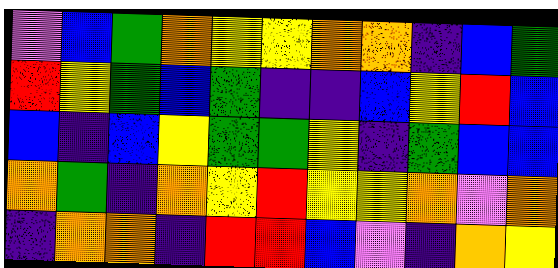[["violet", "blue", "green", "orange", "yellow", "yellow", "orange", "orange", "indigo", "blue", "green"], ["red", "yellow", "green", "blue", "green", "indigo", "indigo", "blue", "yellow", "red", "blue"], ["blue", "indigo", "blue", "yellow", "green", "green", "yellow", "indigo", "green", "blue", "blue"], ["orange", "green", "indigo", "orange", "yellow", "red", "yellow", "yellow", "orange", "violet", "orange"], ["indigo", "orange", "orange", "indigo", "red", "red", "blue", "violet", "indigo", "orange", "yellow"]]